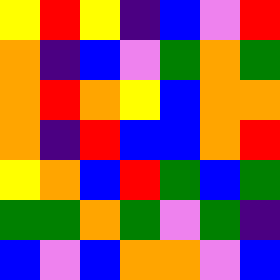[["yellow", "red", "yellow", "indigo", "blue", "violet", "red"], ["orange", "indigo", "blue", "violet", "green", "orange", "green"], ["orange", "red", "orange", "yellow", "blue", "orange", "orange"], ["orange", "indigo", "red", "blue", "blue", "orange", "red"], ["yellow", "orange", "blue", "red", "green", "blue", "green"], ["green", "green", "orange", "green", "violet", "green", "indigo"], ["blue", "violet", "blue", "orange", "orange", "violet", "blue"]]